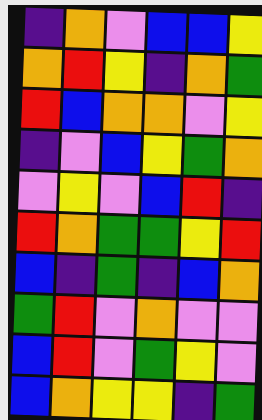[["indigo", "orange", "violet", "blue", "blue", "yellow"], ["orange", "red", "yellow", "indigo", "orange", "green"], ["red", "blue", "orange", "orange", "violet", "yellow"], ["indigo", "violet", "blue", "yellow", "green", "orange"], ["violet", "yellow", "violet", "blue", "red", "indigo"], ["red", "orange", "green", "green", "yellow", "red"], ["blue", "indigo", "green", "indigo", "blue", "orange"], ["green", "red", "violet", "orange", "violet", "violet"], ["blue", "red", "violet", "green", "yellow", "violet"], ["blue", "orange", "yellow", "yellow", "indigo", "green"]]